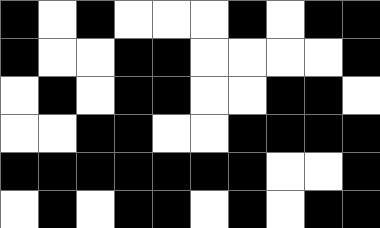[["black", "white", "black", "white", "white", "white", "black", "white", "black", "black"], ["black", "white", "white", "black", "black", "white", "white", "white", "white", "black"], ["white", "black", "white", "black", "black", "white", "white", "black", "black", "white"], ["white", "white", "black", "black", "white", "white", "black", "black", "black", "black"], ["black", "black", "black", "black", "black", "black", "black", "white", "white", "black"], ["white", "black", "white", "black", "black", "white", "black", "white", "black", "black"]]